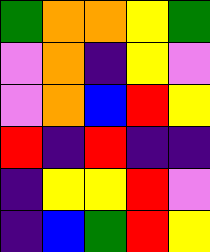[["green", "orange", "orange", "yellow", "green"], ["violet", "orange", "indigo", "yellow", "violet"], ["violet", "orange", "blue", "red", "yellow"], ["red", "indigo", "red", "indigo", "indigo"], ["indigo", "yellow", "yellow", "red", "violet"], ["indigo", "blue", "green", "red", "yellow"]]